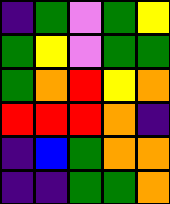[["indigo", "green", "violet", "green", "yellow"], ["green", "yellow", "violet", "green", "green"], ["green", "orange", "red", "yellow", "orange"], ["red", "red", "red", "orange", "indigo"], ["indigo", "blue", "green", "orange", "orange"], ["indigo", "indigo", "green", "green", "orange"]]